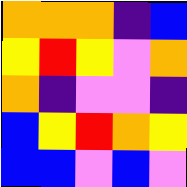[["orange", "orange", "orange", "indigo", "blue"], ["yellow", "red", "yellow", "violet", "orange"], ["orange", "indigo", "violet", "violet", "indigo"], ["blue", "yellow", "red", "orange", "yellow"], ["blue", "blue", "violet", "blue", "violet"]]